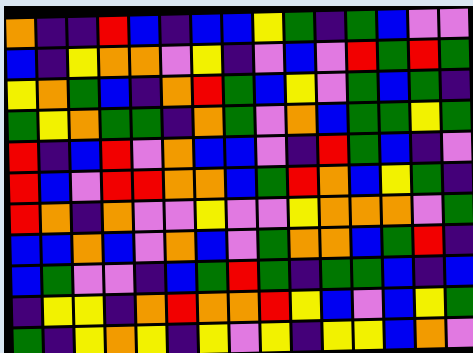[["orange", "indigo", "indigo", "red", "blue", "indigo", "blue", "blue", "yellow", "green", "indigo", "green", "blue", "violet", "violet"], ["blue", "indigo", "yellow", "orange", "orange", "violet", "yellow", "indigo", "violet", "blue", "violet", "red", "green", "red", "green"], ["yellow", "orange", "green", "blue", "indigo", "orange", "red", "green", "blue", "yellow", "violet", "green", "blue", "green", "indigo"], ["green", "yellow", "orange", "green", "green", "indigo", "orange", "green", "violet", "orange", "blue", "green", "green", "yellow", "green"], ["red", "indigo", "blue", "red", "violet", "orange", "blue", "blue", "violet", "indigo", "red", "green", "blue", "indigo", "violet"], ["red", "blue", "violet", "red", "red", "orange", "orange", "blue", "green", "red", "orange", "blue", "yellow", "green", "indigo"], ["red", "orange", "indigo", "orange", "violet", "violet", "yellow", "violet", "violet", "yellow", "orange", "orange", "orange", "violet", "green"], ["blue", "blue", "orange", "blue", "violet", "orange", "blue", "violet", "green", "orange", "orange", "blue", "green", "red", "indigo"], ["blue", "green", "violet", "violet", "indigo", "blue", "green", "red", "green", "indigo", "green", "green", "blue", "indigo", "blue"], ["indigo", "yellow", "yellow", "indigo", "orange", "red", "orange", "orange", "red", "yellow", "blue", "violet", "blue", "yellow", "green"], ["green", "indigo", "yellow", "orange", "yellow", "indigo", "yellow", "violet", "yellow", "indigo", "yellow", "yellow", "blue", "orange", "violet"]]